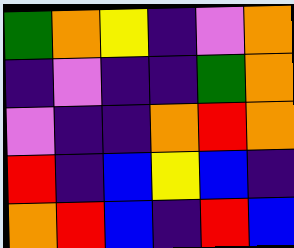[["green", "orange", "yellow", "indigo", "violet", "orange"], ["indigo", "violet", "indigo", "indigo", "green", "orange"], ["violet", "indigo", "indigo", "orange", "red", "orange"], ["red", "indigo", "blue", "yellow", "blue", "indigo"], ["orange", "red", "blue", "indigo", "red", "blue"]]